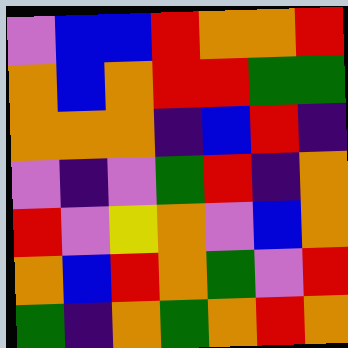[["violet", "blue", "blue", "red", "orange", "orange", "red"], ["orange", "blue", "orange", "red", "red", "green", "green"], ["orange", "orange", "orange", "indigo", "blue", "red", "indigo"], ["violet", "indigo", "violet", "green", "red", "indigo", "orange"], ["red", "violet", "yellow", "orange", "violet", "blue", "orange"], ["orange", "blue", "red", "orange", "green", "violet", "red"], ["green", "indigo", "orange", "green", "orange", "red", "orange"]]